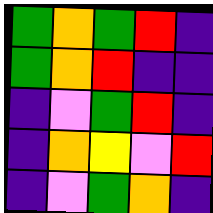[["green", "orange", "green", "red", "indigo"], ["green", "orange", "red", "indigo", "indigo"], ["indigo", "violet", "green", "red", "indigo"], ["indigo", "orange", "yellow", "violet", "red"], ["indigo", "violet", "green", "orange", "indigo"]]